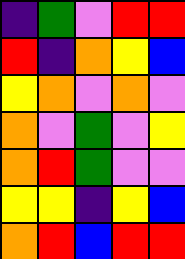[["indigo", "green", "violet", "red", "red"], ["red", "indigo", "orange", "yellow", "blue"], ["yellow", "orange", "violet", "orange", "violet"], ["orange", "violet", "green", "violet", "yellow"], ["orange", "red", "green", "violet", "violet"], ["yellow", "yellow", "indigo", "yellow", "blue"], ["orange", "red", "blue", "red", "red"]]